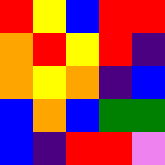[["red", "yellow", "blue", "red", "red"], ["orange", "red", "yellow", "red", "indigo"], ["orange", "yellow", "orange", "indigo", "blue"], ["blue", "orange", "blue", "green", "green"], ["blue", "indigo", "red", "red", "violet"]]